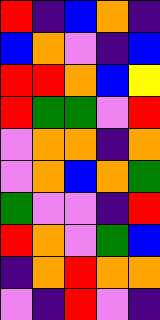[["red", "indigo", "blue", "orange", "indigo"], ["blue", "orange", "violet", "indigo", "blue"], ["red", "red", "orange", "blue", "yellow"], ["red", "green", "green", "violet", "red"], ["violet", "orange", "orange", "indigo", "orange"], ["violet", "orange", "blue", "orange", "green"], ["green", "violet", "violet", "indigo", "red"], ["red", "orange", "violet", "green", "blue"], ["indigo", "orange", "red", "orange", "orange"], ["violet", "indigo", "red", "violet", "indigo"]]